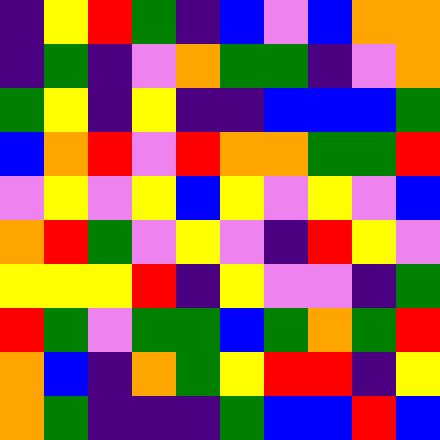[["indigo", "yellow", "red", "green", "indigo", "blue", "violet", "blue", "orange", "orange"], ["indigo", "green", "indigo", "violet", "orange", "green", "green", "indigo", "violet", "orange"], ["green", "yellow", "indigo", "yellow", "indigo", "indigo", "blue", "blue", "blue", "green"], ["blue", "orange", "red", "violet", "red", "orange", "orange", "green", "green", "red"], ["violet", "yellow", "violet", "yellow", "blue", "yellow", "violet", "yellow", "violet", "blue"], ["orange", "red", "green", "violet", "yellow", "violet", "indigo", "red", "yellow", "violet"], ["yellow", "yellow", "yellow", "red", "indigo", "yellow", "violet", "violet", "indigo", "green"], ["red", "green", "violet", "green", "green", "blue", "green", "orange", "green", "red"], ["orange", "blue", "indigo", "orange", "green", "yellow", "red", "red", "indigo", "yellow"], ["orange", "green", "indigo", "indigo", "indigo", "green", "blue", "blue", "red", "blue"]]